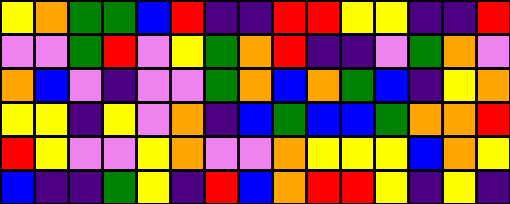[["yellow", "orange", "green", "green", "blue", "red", "indigo", "indigo", "red", "red", "yellow", "yellow", "indigo", "indigo", "red"], ["violet", "violet", "green", "red", "violet", "yellow", "green", "orange", "red", "indigo", "indigo", "violet", "green", "orange", "violet"], ["orange", "blue", "violet", "indigo", "violet", "violet", "green", "orange", "blue", "orange", "green", "blue", "indigo", "yellow", "orange"], ["yellow", "yellow", "indigo", "yellow", "violet", "orange", "indigo", "blue", "green", "blue", "blue", "green", "orange", "orange", "red"], ["red", "yellow", "violet", "violet", "yellow", "orange", "violet", "violet", "orange", "yellow", "yellow", "yellow", "blue", "orange", "yellow"], ["blue", "indigo", "indigo", "green", "yellow", "indigo", "red", "blue", "orange", "red", "red", "yellow", "indigo", "yellow", "indigo"]]